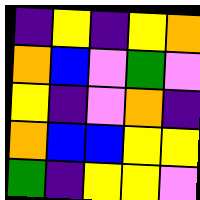[["indigo", "yellow", "indigo", "yellow", "orange"], ["orange", "blue", "violet", "green", "violet"], ["yellow", "indigo", "violet", "orange", "indigo"], ["orange", "blue", "blue", "yellow", "yellow"], ["green", "indigo", "yellow", "yellow", "violet"]]